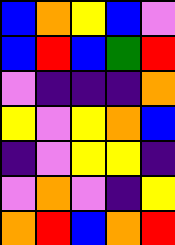[["blue", "orange", "yellow", "blue", "violet"], ["blue", "red", "blue", "green", "red"], ["violet", "indigo", "indigo", "indigo", "orange"], ["yellow", "violet", "yellow", "orange", "blue"], ["indigo", "violet", "yellow", "yellow", "indigo"], ["violet", "orange", "violet", "indigo", "yellow"], ["orange", "red", "blue", "orange", "red"]]